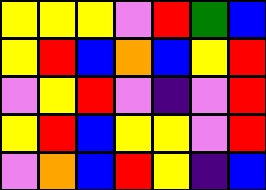[["yellow", "yellow", "yellow", "violet", "red", "green", "blue"], ["yellow", "red", "blue", "orange", "blue", "yellow", "red"], ["violet", "yellow", "red", "violet", "indigo", "violet", "red"], ["yellow", "red", "blue", "yellow", "yellow", "violet", "red"], ["violet", "orange", "blue", "red", "yellow", "indigo", "blue"]]